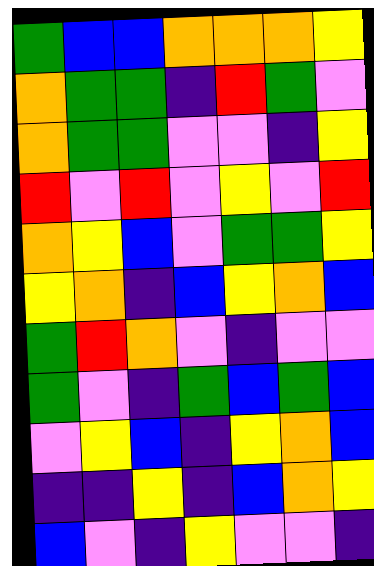[["green", "blue", "blue", "orange", "orange", "orange", "yellow"], ["orange", "green", "green", "indigo", "red", "green", "violet"], ["orange", "green", "green", "violet", "violet", "indigo", "yellow"], ["red", "violet", "red", "violet", "yellow", "violet", "red"], ["orange", "yellow", "blue", "violet", "green", "green", "yellow"], ["yellow", "orange", "indigo", "blue", "yellow", "orange", "blue"], ["green", "red", "orange", "violet", "indigo", "violet", "violet"], ["green", "violet", "indigo", "green", "blue", "green", "blue"], ["violet", "yellow", "blue", "indigo", "yellow", "orange", "blue"], ["indigo", "indigo", "yellow", "indigo", "blue", "orange", "yellow"], ["blue", "violet", "indigo", "yellow", "violet", "violet", "indigo"]]